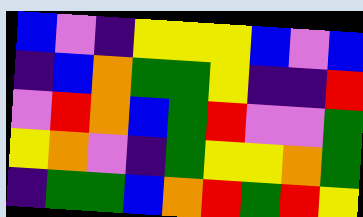[["blue", "violet", "indigo", "yellow", "yellow", "yellow", "blue", "violet", "blue"], ["indigo", "blue", "orange", "green", "green", "yellow", "indigo", "indigo", "red"], ["violet", "red", "orange", "blue", "green", "red", "violet", "violet", "green"], ["yellow", "orange", "violet", "indigo", "green", "yellow", "yellow", "orange", "green"], ["indigo", "green", "green", "blue", "orange", "red", "green", "red", "yellow"]]